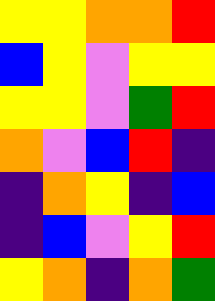[["yellow", "yellow", "orange", "orange", "red"], ["blue", "yellow", "violet", "yellow", "yellow"], ["yellow", "yellow", "violet", "green", "red"], ["orange", "violet", "blue", "red", "indigo"], ["indigo", "orange", "yellow", "indigo", "blue"], ["indigo", "blue", "violet", "yellow", "red"], ["yellow", "orange", "indigo", "orange", "green"]]